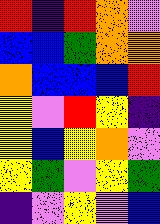[["red", "indigo", "red", "orange", "violet"], ["blue", "blue", "green", "orange", "orange"], ["orange", "blue", "blue", "blue", "red"], ["yellow", "violet", "red", "yellow", "indigo"], ["yellow", "blue", "yellow", "orange", "violet"], ["yellow", "green", "violet", "yellow", "green"], ["indigo", "violet", "yellow", "violet", "blue"]]